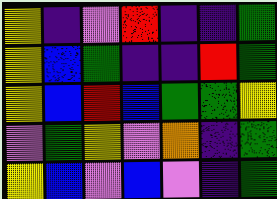[["yellow", "indigo", "violet", "red", "indigo", "indigo", "green"], ["yellow", "blue", "green", "indigo", "indigo", "red", "green"], ["yellow", "blue", "red", "blue", "green", "green", "yellow"], ["violet", "green", "yellow", "violet", "orange", "indigo", "green"], ["yellow", "blue", "violet", "blue", "violet", "indigo", "green"]]